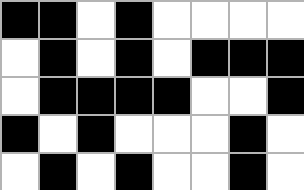[["black", "black", "white", "black", "white", "white", "white", "white"], ["white", "black", "white", "black", "white", "black", "black", "black"], ["white", "black", "black", "black", "black", "white", "white", "black"], ["black", "white", "black", "white", "white", "white", "black", "white"], ["white", "black", "white", "black", "white", "white", "black", "white"]]